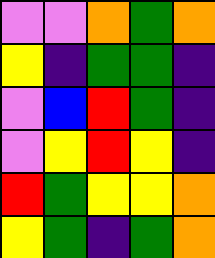[["violet", "violet", "orange", "green", "orange"], ["yellow", "indigo", "green", "green", "indigo"], ["violet", "blue", "red", "green", "indigo"], ["violet", "yellow", "red", "yellow", "indigo"], ["red", "green", "yellow", "yellow", "orange"], ["yellow", "green", "indigo", "green", "orange"]]